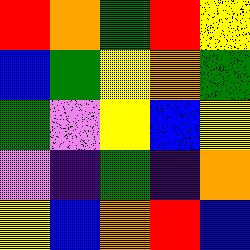[["red", "orange", "green", "red", "yellow"], ["blue", "green", "yellow", "orange", "green"], ["green", "violet", "yellow", "blue", "yellow"], ["violet", "indigo", "green", "indigo", "orange"], ["yellow", "blue", "orange", "red", "blue"]]